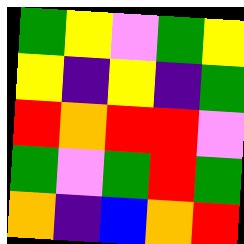[["green", "yellow", "violet", "green", "yellow"], ["yellow", "indigo", "yellow", "indigo", "green"], ["red", "orange", "red", "red", "violet"], ["green", "violet", "green", "red", "green"], ["orange", "indigo", "blue", "orange", "red"]]